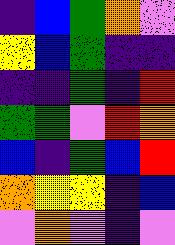[["indigo", "blue", "green", "orange", "violet"], ["yellow", "blue", "green", "indigo", "indigo"], ["indigo", "indigo", "green", "indigo", "red"], ["green", "green", "violet", "red", "orange"], ["blue", "indigo", "green", "blue", "red"], ["orange", "yellow", "yellow", "indigo", "blue"], ["violet", "orange", "violet", "indigo", "violet"]]